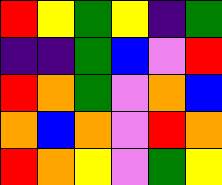[["red", "yellow", "green", "yellow", "indigo", "green"], ["indigo", "indigo", "green", "blue", "violet", "red"], ["red", "orange", "green", "violet", "orange", "blue"], ["orange", "blue", "orange", "violet", "red", "orange"], ["red", "orange", "yellow", "violet", "green", "yellow"]]